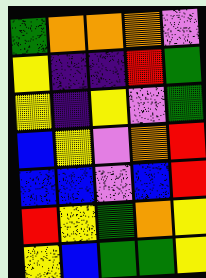[["green", "orange", "orange", "orange", "violet"], ["yellow", "indigo", "indigo", "red", "green"], ["yellow", "indigo", "yellow", "violet", "green"], ["blue", "yellow", "violet", "orange", "red"], ["blue", "blue", "violet", "blue", "red"], ["red", "yellow", "green", "orange", "yellow"], ["yellow", "blue", "green", "green", "yellow"]]